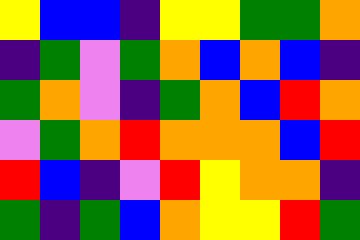[["yellow", "blue", "blue", "indigo", "yellow", "yellow", "green", "green", "orange"], ["indigo", "green", "violet", "green", "orange", "blue", "orange", "blue", "indigo"], ["green", "orange", "violet", "indigo", "green", "orange", "blue", "red", "orange"], ["violet", "green", "orange", "red", "orange", "orange", "orange", "blue", "red"], ["red", "blue", "indigo", "violet", "red", "yellow", "orange", "orange", "indigo"], ["green", "indigo", "green", "blue", "orange", "yellow", "yellow", "red", "green"]]